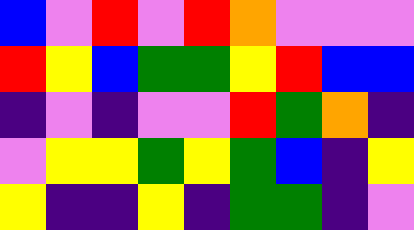[["blue", "violet", "red", "violet", "red", "orange", "violet", "violet", "violet"], ["red", "yellow", "blue", "green", "green", "yellow", "red", "blue", "blue"], ["indigo", "violet", "indigo", "violet", "violet", "red", "green", "orange", "indigo"], ["violet", "yellow", "yellow", "green", "yellow", "green", "blue", "indigo", "yellow"], ["yellow", "indigo", "indigo", "yellow", "indigo", "green", "green", "indigo", "violet"]]